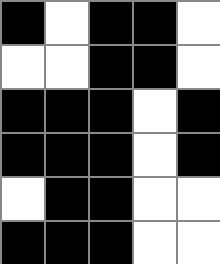[["black", "white", "black", "black", "white"], ["white", "white", "black", "black", "white"], ["black", "black", "black", "white", "black"], ["black", "black", "black", "white", "black"], ["white", "black", "black", "white", "white"], ["black", "black", "black", "white", "white"]]